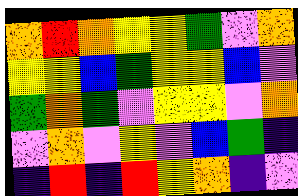[["orange", "red", "orange", "yellow", "yellow", "green", "violet", "orange"], ["yellow", "yellow", "blue", "green", "yellow", "yellow", "blue", "violet"], ["green", "orange", "green", "violet", "yellow", "yellow", "violet", "orange"], ["violet", "orange", "violet", "yellow", "violet", "blue", "green", "indigo"], ["indigo", "red", "indigo", "red", "yellow", "orange", "indigo", "violet"]]